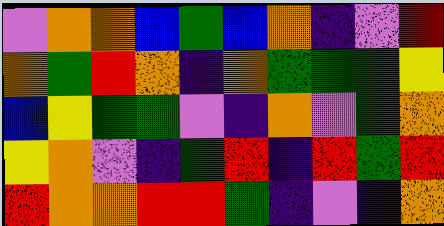[["violet", "orange", "orange", "blue", "green", "blue", "orange", "indigo", "violet", "red"], ["orange", "green", "red", "orange", "indigo", "orange", "green", "green", "green", "yellow"], ["blue", "yellow", "green", "green", "violet", "indigo", "orange", "violet", "green", "orange"], ["yellow", "orange", "violet", "indigo", "green", "red", "indigo", "red", "green", "red"], ["red", "orange", "orange", "red", "red", "green", "indigo", "violet", "indigo", "orange"]]